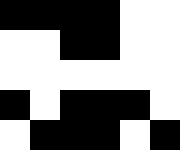[["black", "black", "black", "black", "white", "white"], ["white", "white", "black", "black", "white", "white"], ["white", "white", "white", "white", "white", "white"], ["black", "white", "black", "black", "black", "white"], ["white", "black", "black", "black", "white", "black"]]